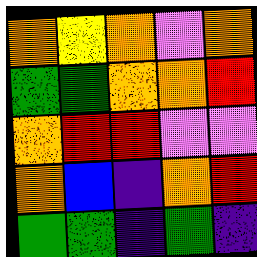[["orange", "yellow", "orange", "violet", "orange"], ["green", "green", "orange", "orange", "red"], ["orange", "red", "red", "violet", "violet"], ["orange", "blue", "indigo", "orange", "red"], ["green", "green", "indigo", "green", "indigo"]]